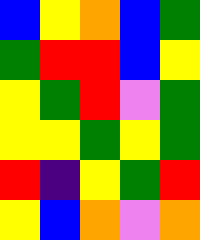[["blue", "yellow", "orange", "blue", "green"], ["green", "red", "red", "blue", "yellow"], ["yellow", "green", "red", "violet", "green"], ["yellow", "yellow", "green", "yellow", "green"], ["red", "indigo", "yellow", "green", "red"], ["yellow", "blue", "orange", "violet", "orange"]]